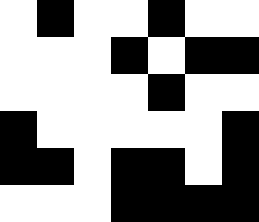[["white", "black", "white", "white", "black", "white", "white"], ["white", "white", "white", "black", "white", "black", "black"], ["white", "white", "white", "white", "black", "white", "white"], ["black", "white", "white", "white", "white", "white", "black"], ["black", "black", "white", "black", "black", "white", "black"], ["white", "white", "white", "black", "black", "black", "black"]]